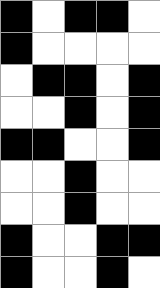[["black", "white", "black", "black", "white"], ["black", "white", "white", "white", "white"], ["white", "black", "black", "white", "black"], ["white", "white", "black", "white", "black"], ["black", "black", "white", "white", "black"], ["white", "white", "black", "white", "white"], ["white", "white", "black", "white", "white"], ["black", "white", "white", "black", "black"], ["black", "white", "white", "black", "white"]]